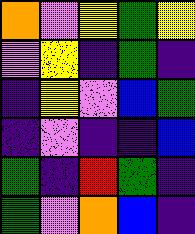[["orange", "violet", "yellow", "green", "yellow"], ["violet", "yellow", "indigo", "green", "indigo"], ["indigo", "yellow", "violet", "blue", "green"], ["indigo", "violet", "indigo", "indigo", "blue"], ["green", "indigo", "red", "green", "indigo"], ["green", "violet", "orange", "blue", "indigo"]]